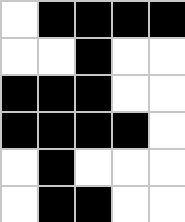[["white", "black", "black", "black", "black"], ["white", "white", "black", "white", "white"], ["black", "black", "black", "white", "white"], ["black", "black", "black", "black", "white"], ["white", "black", "white", "white", "white"], ["white", "black", "black", "white", "white"]]